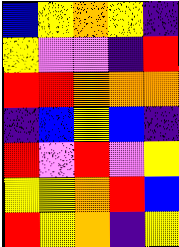[["blue", "yellow", "orange", "yellow", "indigo"], ["yellow", "violet", "violet", "indigo", "red"], ["red", "red", "orange", "orange", "orange"], ["indigo", "blue", "yellow", "blue", "indigo"], ["red", "violet", "red", "violet", "yellow"], ["yellow", "yellow", "orange", "red", "blue"], ["red", "yellow", "orange", "indigo", "yellow"]]